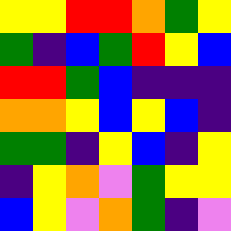[["yellow", "yellow", "red", "red", "orange", "green", "yellow"], ["green", "indigo", "blue", "green", "red", "yellow", "blue"], ["red", "red", "green", "blue", "indigo", "indigo", "indigo"], ["orange", "orange", "yellow", "blue", "yellow", "blue", "indigo"], ["green", "green", "indigo", "yellow", "blue", "indigo", "yellow"], ["indigo", "yellow", "orange", "violet", "green", "yellow", "yellow"], ["blue", "yellow", "violet", "orange", "green", "indigo", "violet"]]